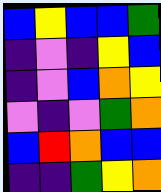[["blue", "yellow", "blue", "blue", "green"], ["indigo", "violet", "indigo", "yellow", "blue"], ["indigo", "violet", "blue", "orange", "yellow"], ["violet", "indigo", "violet", "green", "orange"], ["blue", "red", "orange", "blue", "blue"], ["indigo", "indigo", "green", "yellow", "orange"]]